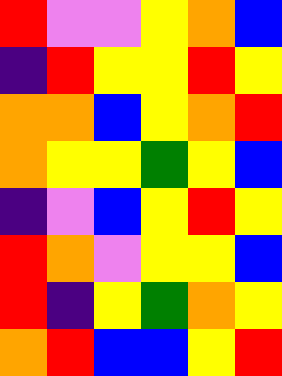[["red", "violet", "violet", "yellow", "orange", "blue"], ["indigo", "red", "yellow", "yellow", "red", "yellow"], ["orange", "orange", "blue", "yellow", "orange", "red"], ["orange", "yellow", "yellow", "green", "yellow", "blue"], ["indigo", "violet", "blue", "yellow", "red", "yellow"], ["red", "orange", "violet", "yellow", "yellow", "blue"], ["red", "indigo", "yellow", "green", "orange", "yellow"], ["orange", "red", "blue", "blue", "yellow", "red"]]